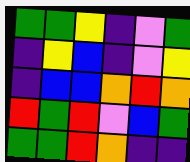[["green", "green", "yellow", "indigo", "violet", "green"], ["indigo", "yellow", "blue", "indigo", "violet", "yellow"], ["indigo", "blue", "blue", "orange", "red", "orange"], ["red", "green", "red", "violet", "blue", "green"], ["green", "green", "red", "orange", "indigo", "indigo"]]